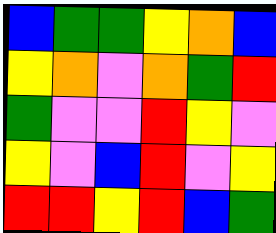[["blue", "green", "green", "yellow", "orange", "blue"], ["yellow", "orange", "violet", "orange", "green", "red"], ["green", "violet", "violet", "red", "yellow", "violet"], ["yellow", "violet", "blue", "red", "violet", "yellow"], ["red", "red", "yellow", "red", "blue", "green"]]